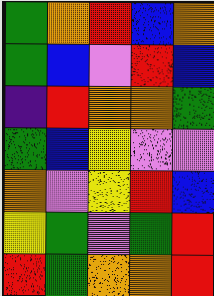[["green", "orange", "red", "blue", "orange"], ["green", "blue", "violet", "red", "blue"], ["indigo", "red", "orange", "orange", "green"], ["green", "blue", "yellow", "violet", "violet"], ["orange", "violet", "yellow", "red", "blue"], ["yellow", "green", "violet", "green", "red"], ["red", "green", "orange", "orange", "red"]]